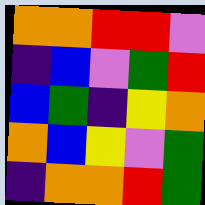[["orange", "orange", "red", "red", "violet"], ["indigo", "blue", "violet", "green", "red"], ["blue", "green", "indigo", "yellow", "orange"], ["orange", "blue", "yellow", "violet", "green"], ["indigo", "orange", "orange", "red", "green"]]